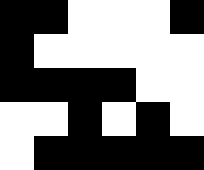[["black", "black", "white", "white", "white", "black"], ["black", "white", "white", "white", "white", "white"], ["black", "black", "black", "black", "white", "white"], ["white", "white", "black", "white", "black", "white"], ["white", "black", "black", "black", "black", "black"]]